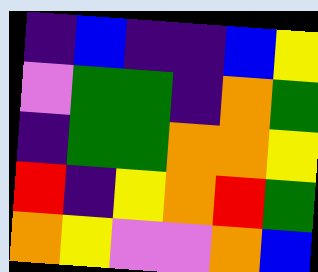[["indigo", "blue", "indigo", "indigo", "blue", "yellow"], ["violet", "green", "green", "indigo", "orange", "green"], ["indigo", "green", "green", "orange", "orange", "yellow"], ["red", "indigo", "yellow", "orange", "red", "green"], ["orange", "yellow", "violet", "violet", "orange", "blue"]]